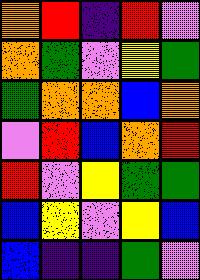[["orange", "red", "indigo", "red", "violet"], ["orange", "green", "violet", "yellow", "green"], ["green", "orange", "orange", "blue", "orange"], ["violet", "red", "blue", "orange", "red"], ["red", "violet", "yellow", "green", "green"], ["blue", "yellow", "violet", "yellow", "blue"], ["blue", "indigo", "indigo", "green", "violet"]]